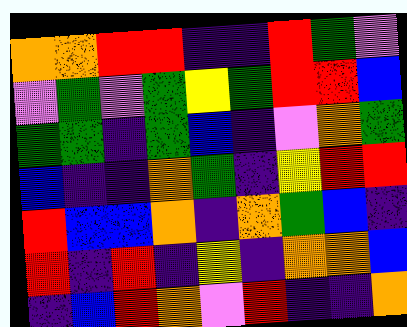[["orange", "orange", "red", "red", "indigo", "indigo", "red", "green", "violet"], ["violet", "green", "violet", "green", "yellow", "green", "red", "red", "blue"], ["green", "green", "indigo", "green", "blue", "indigo", "violet", "orange", "green"], ["blue", "indigo", "indigo", "orange", "green", "indigo", "yellow", "red", "red"], ["red", "blue", "blue", "orange", "indigo", "orange", "green", "blue", "indigo"], ["red", "indigo", "red", "indigo", "yellow", "indigo", "orange", "orange", "blue"], ["indigo", "blue", "red", "orange", "violet", "red", "indigo", "indigo", "orange"]]